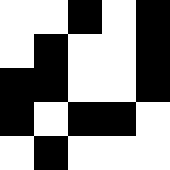[["white", "white", "black", "white", "black"], ["white", "black", "white", "white", "black"], ["black", "black", "white", "white", "black"], ["black", "white", "black", "black", "white"], ["white", "black", "white", "white", "white"]]